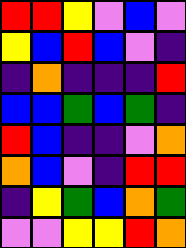[["red", "red", "yellow", "violet", "blue", "violet"], ["yellow", "blue", "red", "blue", "violet", "indigo"], ["indigo", "orange", "indigo", "indigo", "indigo", "red"], ["blue", "blue", "green", "blue", "green", "indigo"], ["red", "blue", "indigo", "indigo", "violet", "orange"], ["orange", "blue", "violet", "indigo", "red", "red"], ["indigo", "yellow", "green", "blue", "orange", "green"], ["violet", "violet", "yellow", "yellow", "red", "orange"]]